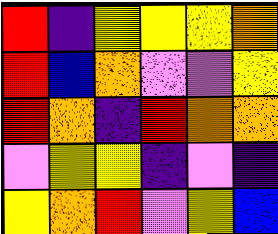[["red", "indigo", "yellow", "yellow", "yellow", "orange"], ["red", "blue", "orange", "violet", "violet", "yellow"], ["red", "orange", "indigo", "red", "orange", "orange"], ["violet", "yellow", "yellow", "indigo", "violet", "indigo"], ["yellow", "orange", "red", "violet", "yellow", "blue"]]